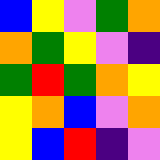[["blue", "yellow", "violet", "green", "orange"], ["orange", "green", "yellow", "violet", "indigo"], ["green", "red", "green", "orange", "yellow"], ["yellow", "orange", "blue", "violet", "orange"], ["yellow", "blue", "red", "indigo", "violet"]]